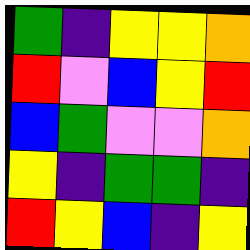[["green", "indigo", "yellow", "yellow", "orange"], ["red", "violet", "blue", "yellow", "red"], ["blue", "green", "violet", "violet", "orange"], ["yellow", "indigo", "green", "green", "indigo"], ["red", "yellow", "blue", "indigo", "yellow"]]